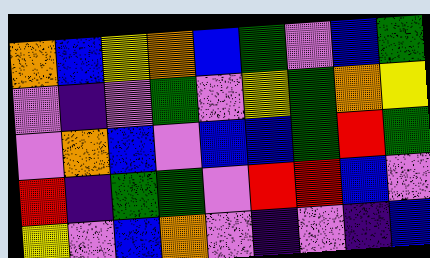[["orange", "blue", "yellow", "orange", "blue", "green", "violet", "blue", "green"], ["violet", "indigo", "violet", "green", "violet", "yellow", "green", "orange", "yellow"], ["violet", "orange", "blue", "violet", "blue", "blue", "green", "red", "green"], ["red", "indigo", "green", "green", "violet", "red", "red", "blue", "violet"], ["yellow", "violet", "blue", "orange", "violet", "indigo", "violet", "indigo", "blue"]]